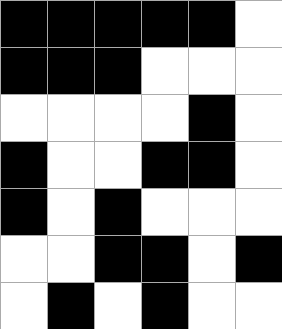[["black", "black", "black", "black", "black", "white"], ["black", "black", "black", "white", "white", "white"], ["white", "white", "white", "white", "black", "white"], ["black", "white", "white", "black", "black", "white"], ["black", "white", "black", "white", "white", "white"], ["white", "white", "black", "black", "white", "black"], ["white", "black", "white", "black", "white", "white"]]